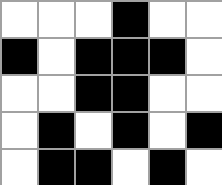[["white", "white", "white", "black", "white", "white"], ["black", "white", "black", "black", "black", "white"], ["white", "white", "black", "black", "white", "white"], ["white", "black", "white", "black", "white", "black"], ["white", "black", "black", "white", "black", "white"]]